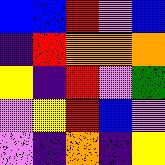[["blue", "blue", "red", "violet", "blue"], ["indigo", "red", "orange", "orange", "orange"], ["yellow", "indigo", "red", "violet", "green"], ["violet", "yellow", "red", "blue", "violet"], ["violet", "indigo", "orange", "indigo", "yellow"]]